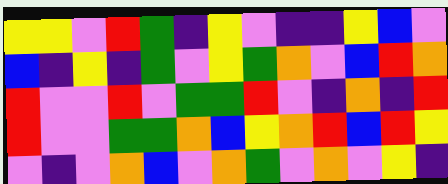[["yellow", "yellow", "violet", "red", "green", "indigo", "yellow", "violet", "indigo", "indigo", "yellow", "blue", "violet"], ["blue", "indigo", "yellow", "indigo", "green", "violet", "yellow", "green", "orange", "violet", "blue", "red", "orange"], ["red", "violet", "violet", "red", "violet", "green", "green", "red", "violet", "indigo", "orange", "indigo", "red"], ["red", "violet", "violet", "green", "green", "orange", "blue", "yellow", "orange", "red", "blue", "red", "yellow"], ["violet", "indigo", "violet", "orange", "blue", "violet", "orange", "green", "violet", "orange", "violet", "yellow", "indigo"]]